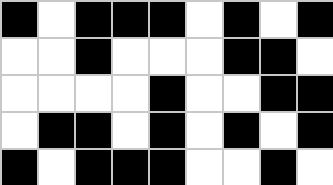[["black", "white", "black", "black", "black", "white", "black", "white", "black"], ["white", "white", "black", "white", "white", "white", "black", "black", "white"], ["white", "white", "white", "white", "black", "white", "white", "black", "black"], ["white", "black", "black", "white", "black", "white", "black", "white", "black"], ["black", "white", "black", "black", "black", "white", "white", "black", "white"]]